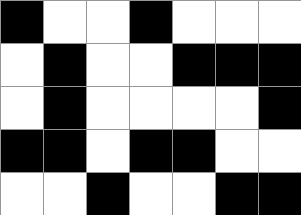[["black", "white", "white", "black", "white", "white", "white"], ["white", "black", "white", "white", "black", "black", "black"], ["white", "black", "white", "white", "white", "white", "black"], ["black", "black", "white", "black", "black", "white", "white"], ["white", "white", "black", "white", "white", "black", "black"]]